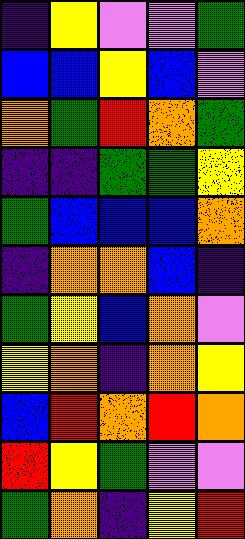[["indigo", "yellow", "violet", "violet", "green"], ["blue", "blue", "yellow", "blue", "violet"], ["orange", "green", "red", "orange", "green"], ["indigo", "indigo", "green", "green", "yellow"], ["green", "blue", "blue", "blue", "orange"], ["indigo", "orange", "orange", "blue", "indigo"], ["green", "yellow", "blue", "orange", "violet"], ["yellow", "orange", "indigo", "orange", "yellow"], ["blue", "red", "orange", "red", "orange"], ["red", "yellow", "green", "violet", "violet"], ["green", "orange", "indigo", "yellow", "red"]]